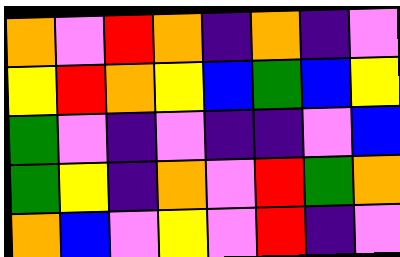[["orange", "violet", "red", "orange", "indigo", "orange", "indigo", "violet"], ["yellow", "red", "orange", "yellow", "blue", "green", "blue", "yellow"], ["green", "violet", "indigo", "violet", "indigo", "indigo", "violet", "blue"], ["green", "yellow", "indigo", "orange", "violet", "red", "green", "orange"], ["orange", "blue", "violet", "yellow", "violet", "red", "indigo", "violet"]]